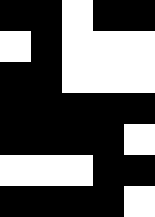[["black", "black", "white", "black", "black"], ["white", "black", "white", "white", "white"], ["black", "black", "white", "white", "white"], ["black", "black", "black", "black", "black"], ["black", "black", "black", "black", "white"], ["white", "white", "white", "black", "black"], ["black", "black", "black", "black", "white"]]